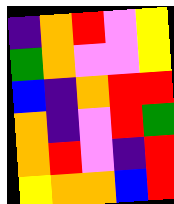[["indigo", "orange", "red", "violet", "yellow"], ["green", "orange", "violet", "violet", "yellow"], ["blue", "indigo", "orange", "red", "red"], ["orange", "indigo", "violet", "red", "green"], ["orange", "red", "violet", "indigo", "red"], ["yellow", "orange", "orange", "blue", "red"]]